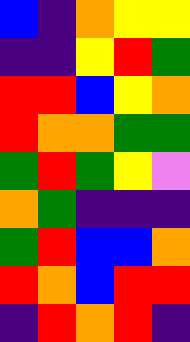[["blue", "indigo", "orange", "yellow", "yellow"], ["indigo", "indigo", "yellow", "red", "green"], ["red", "red", "blue", "yellow", "orange"], ["red", "orange", "orange", "green", "green"], ["green", "red", "green", "yellow", "violet"], ["orange", "green", "indigo", "indigo", "indigo"], ["green", "red", "blue", "blue", "orange"], ["red", "orange", "blue", "red", "red"], ["indigo", "red", "orange", "red", "indigo"]]